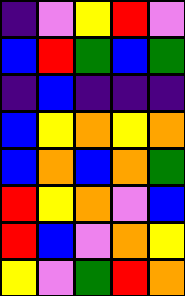[["indigo", "violet", "yellow", "red", "violet"], ["blue", "red", "green", "blue", "green"], ["indigo", "blue", "indigo", "indigo", "indigo"], ["blue", "yellow", "orange", "yellow", "orange"], ["blue", "orange", "blue", "orange", "green"], ["red", "yellow", "orange", "violet", "blue"], ["red", "blue", "violet", "orange", "yellow"], ["yellow", "violet", "green", "red", "orange"]]